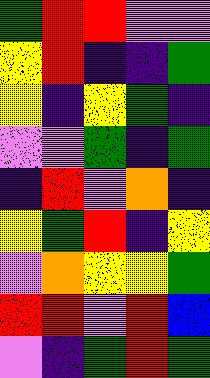[["green", "red", "red", "violet", "violet"], ["yellow", "red", "indigo", "indigo", "green"], ["yellow", "indigo", "yellow", "green", "indigo"], ["violet", "violet", "green", "indigo", "green"], ["indigo", "red", "violet", "orange", "indigo"], ["yellow", "green", "red", "indigo", "yellow"], ["violet", "orange", "yellow", "yellow", "green"], ["red", "red", "violet", "red", "blue"], ["violet", "indigo", "green", "red", "green"]]